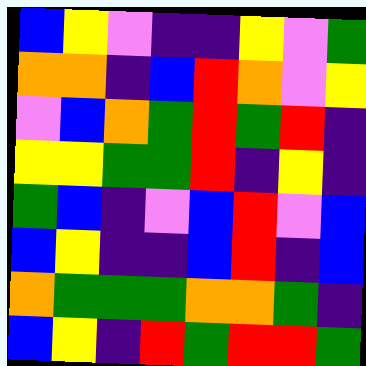[["blue", "yellow", "violet", "indigo", "indigo", "yellow", "violet", "green"], ["orange", "orange", "indigo", "blue", "red", "orange", "violet", "yellow"], ["violet", "blue", "orange", "green", "red", "green", "red", "indigo"], ["yellow", "yellow", "green", "green", "red", "indigo", "yellow", "indigo"], ["green", "blue", "indigo", "violet", "blue", "red", "violet", "blue"], ["blue", "yellow", "indigo", "indigo", "blue", "red", "indigo", "blue"], ["orange", "green", "green", "green", "orange", "orange", "green", "indigo"], ["blue", "yellow", "indigo", "red", "green", "red", "red", "green"]]